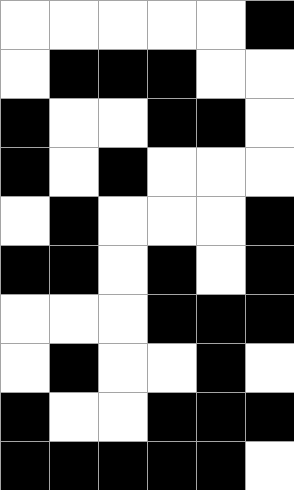[["white", "white", "white", "white", "white", "black"], ["white", "black", "black", "black", "white", "white"], ["black", "white", "white", "black", "black", "white"], ["black", "white", "black", "white", "white", "white"], ["white", "black", "white", "white", "white", "black"], ["black", "black", "white", "black", "white", "black"], ["white", "white", "white", "black", "black", "black"], ["white", "black", "white", "white", "black", "white"], ["black", "white", "white", "black", "black", "black"], ["black", "black", "black", "black", "black", "white"]]